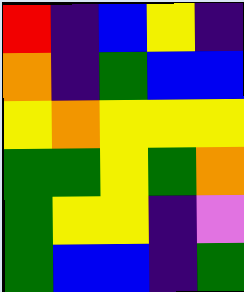[["red", "indigo", "blue", "yellow", "indigo"], ["orange", "indigo", "green", "blue", "blue"], ["yellow", "orange", "yellow", "yellow", "yellow"], ["green", "green", "yellow", "green", "orange"], ["green", "yellow", "yellow", "indigo", "violet"], ["green", "blue", "blue", "indigo", "green"]]